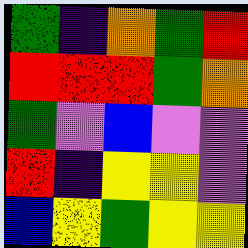[["green", "indigo", "orange", "green", "red"], ["red", "red", "red", "green", "orange"], ["green", "violet", "blue", "violet", "violet"], ["red", "indigo", "yellow", "yellow", "violet"], ["blue", "yellow", "green", "yellow", "yellow"]]